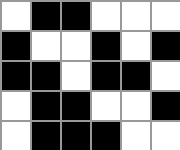[["white", "black", "black", "white", "white", "white"], ["black", "white", "white", "black", "white", "black"], ["black", "black", "white", "black", "black", "white"], ["white", "black", "black", "white", "white", "black"], ["white", "black", "black", "black", "white", "white"]]